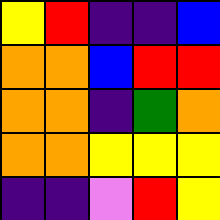[["yellow", "red", "indigo", "indigo", "blue"], ["orange", "orange", "blue", "red", "red"], ["orange", "orange", "indigo", "green", "orange"], ["orange", "orange", "yellow", "yellow", "yellow"], ["indigo", "indigo", "violet", "red", "yellow"]]